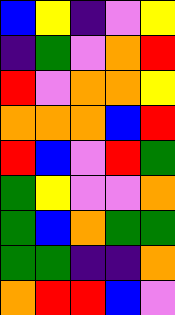[["blue", "yellow", "indigo", "violet", "yellow"], ["indigo", "green", "violet", "orange", "red"], ["red", "violet", "orange", "orange", "yellow"], ["orange", "orange", "orange", "blue", "red"], ["red", "blue", "violet", "red", "green"], ["green", "yellow", "violet", "violet", "orange"], ["green", "blue", "orange", "green", "green"], ["green", "green", "indigo", "indigo", "orange"], ["orange", "red", "red", "blue", "violet"]]